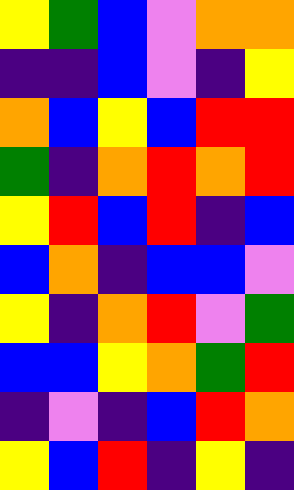[["yellow", "green", "blue", "violet", "orange", "orange"], ["indigo", "indigo", "blue", "violet", "indigo", "yellow"], ["orange", "blue", "yellow", "blue", "red", "red"], ["green", "indigo", "orange", "red", "orange", "red"], ["yellow", "red", "blue", "red", "indigo", "blue"], ["blue", "orange", "indigo", "blue", "blue", "violet"], ["yellow", "indigo", "orange", "red", "violet", "green"], ["blue", "blue", "yellow", "orange", "green", "red"], ["indigo", "violet", "indigo", "blue", "red", "orange"], ["yellow", "blue", "red", "indigo", "yellow", "indigo"]]